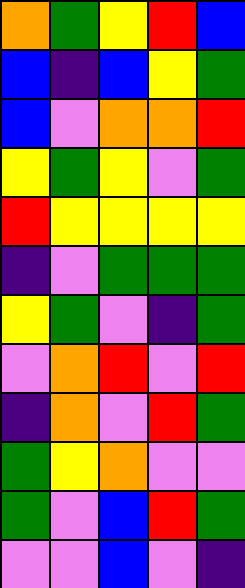[["orange", "green", "yellow", "red", "blue"], ["blue", "indigo", "blue", "yellow", "green"], ["blue", "violet", "orange", "orange", "red"], ["yellow", "green", "yellow", "violet", "green"], ["red", "yellow", "yellow", "yellow", "yellow"], ["indigo", "violet", "green", "green", "green"], ["yellow", "green", "violet", "indigo", "green"], ["violet", "orange", "red", "violet", "red"], ["indigo", "orange", "violet", "red", "green"], ["green", "yellow", "orange", "violet", "violet"], ["green", "violet", "blue", "red", "green"], ["violet", "violet", "blue", "violet", "indigo"]]